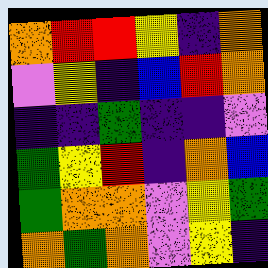[["orange", "red", "red", "yellow", "indigo", "orange"], ["violet", "yellow", "indigo", "blue", "red", "orange"], ["indigo", "indigo", "green", "indigo", "indigo", "violet"], ["green", "yellow", "red", "indigo", "orange", "blue"], ["green", "orange", "orange", "violet", "yellow", "green"], ["orange", "green", "orange", "violet", "yellow", "indigo"]]